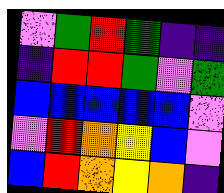[["violet", "green", "red", "green", "indigo", "indigo"], ["indigo", "red", "red", "green", "violet", "green"], ["blue", "blue", "blue", "blue", "blue", "violet"], ["violet", "red", "orange", "yellow", "blue", "violet"], ["blue", "red", "orange", "yellow", "orange", "indigo"]]